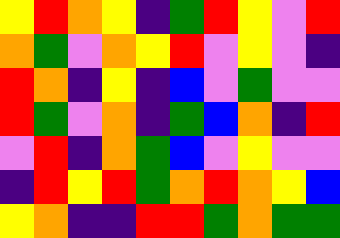[["yellow", "red", "orange", "yellow", "indigo", "green", "red", "yellow", "violet", "red"], ["orange", "green", "violet", "orange", "yellow", "red", "violet", "yellow", "violet", "indigo"], ["red", "orange", "indigo", "yellow", "indigo", "blue", "violet", "green", "violet", "violet"], ["red", "green", "violet", "orange", "indigo", "green", "blue", "orange", "indigo", "red"], ["violet", "red", "indigo", "orange", "green", "blue", "violet", "yellow", "violet", "violet"], ["indigo", "red", "yellow", "red", "green", "orange", "red", "orange", "yellow", "blue"], ["yellow", "orange", "indigo", "indigo", "red", "red", "green", "orange", "green", "green"]]